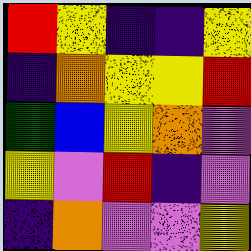[["red", "yellow", "indigo", "indigo", "yellow"], ["indigo", "orange", "yellow", "yellow", "red"], ["green", "blue", "yellow", "orange", "violet"], ["yellow", "violet", "red", "indigo", "violet"], ["indigo", "orange", "violet", "violet", "yellow"]]